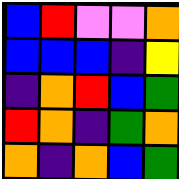[["blue", "red", "violet", "violet", "orange"], ["blue", "blue", "blue", "indigo", "yellow"], ["indigo", "orange", "red", "blue", "green"], ["red", "orange", "indigo", "green", "orange"], ["orange", "indigo", "orange", "blue", "green"]]